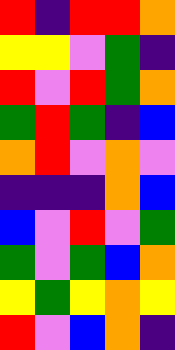[["red", "indigo", "red", "red", "orange"], ["yellow", "yellow", "violet", "green", "indigo"], ["red", "violet", "red", "green", "orange"], ["green", "red", "green", "indigo", "blue"], ["orange", "red", "violet", "orange", "violet"], ["indigo", "indigo", "indigo", "orange", "blue"], ["blue", "violet", "red", "violet", "green"], ["green", "violet", "green", "blue", "orange"], ["yellow", "green", "yellow", "orange", "yellow"], ["red", "violet", "blue", "orange", "indigo"]]